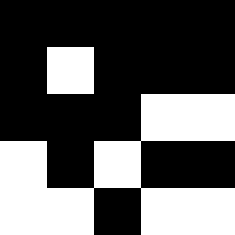[["black", "black", "black", "black", "black"], ["black", "white", "black", "black", "black"], ["black", "black", "black", "white", "white"], ["white", "black", "white", "black", "black"], ["white", "white", "black", "white", "white"]]